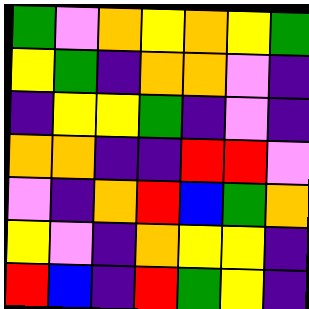[["green", "violet", "orange", "yellow", "orange", "yellow", "green"], ["yellow", "green", "indigo", "orange", "orange", "violet", "indigo"], ["indigo", "yellow", "yellow", "green", "indigo", "violet", "indigo"], ["orange", "orange", "indigo", "indigo", "red", "red", "violet"], ["violet", "indigo", "orange", "red", "blue", "green", "orange"], ["yellow", "violet", "indigo", "orange", "yellow", "yellow", "indigo"], ["red", "blue", "indigo", "red", "green", "yellow", "indigo"]]